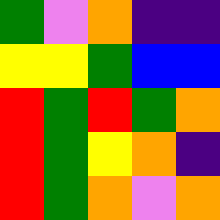[["green", "violet", "orange", "indigo", "indigo"], ["yellow", "yellow", "green", "blue", "blue"], ["red", "green", "red", "green", "orange"], ["red", "green", "yellow", "orange", "indigo"], ["red", "green", "orange", "violet", "orange"]]